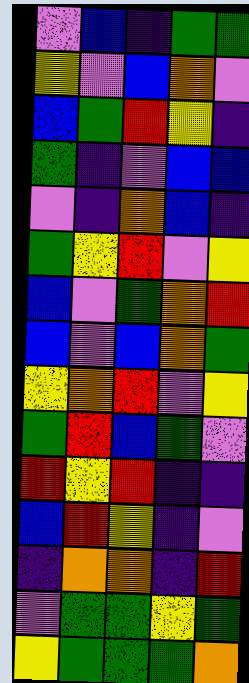[["violet", "blue", "indigo", "green", "green"], ["yellow", "violet", "blue", "orange", "violet"], ["blue", "green", "red", "yellow", "indigo"], ["green", "indigo", "violet", "blue", "blue"], ["violet", "indigo", "orange", "blue", "indigo"], ["green", "yellow", "red", "violet", "yellow"], ["blue", "violet", "green", "orange", "red"], ["blue", "violet", "blue", "orange", "green"], ["yellow", "orange", "red", "violet", "yellow"], ["green", "red", "blue", "green", "violet"], ["red", "yellow", "red", "indigo", "indigo"], ["blue", "red", "yellow", "indigo", "violet"], ["indigo", "orange", "orange", "indigo", "red"], ["violet", "green", "green", "yellow", "green"], ["yellow", "green", "green", "green", "orange"]]